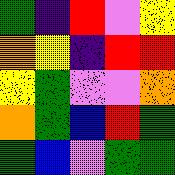[["green", "indigo", "red", "violet", "yellow"], ["orange", "yellow", "indigo", "red", "red"], ["yellow", "green", "violet", "violet", "orange"], ["orange", "green", "blue", "red", "green"], ["green", "blue", "violet", "green", "green"]]